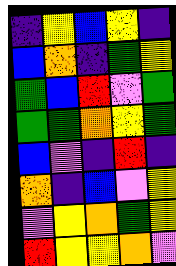[["indigo", "yellow", "blue", "yellow", "indigo"], ["blue", "orange", "indigo", "green", "yellow"], ["green", "blue", "red", "violet", "green"], ["green", "green", "orange", "yellow", "green"], ["blue", "violet", "indigo", "red", "indigo"], ["orange", "indigo", "blue", "violet", "yellow"], ["violet", "yellow", "orange", "green", "yellow"], ["red", "yellow", "yellow", "orange", "violet"]]